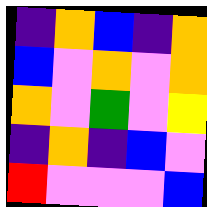[["indigo", "orange", "blue", "indigo", "orange"], ["blue", "violet", "orange", "violet", "orange"], ["orange", "violet", "green", "violet", "yellow"], ["indigo", "orange", "indigo", "blue", "violet"], ["red", "violet", "violet", "violet", "blue"]]